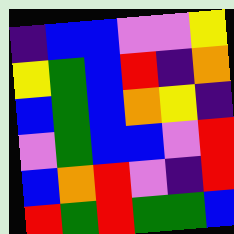[["indigo", "blue", "blue", "violet", "violet", "yellow"], ["yellow", "green", "blue", "red", "indigo", "orange"], ["blue", "green", "blue", "orange", "yellow", "indigo"], ["violet", "green", "blue", "blue", "violet", "red"], ["blue", "orange", "red", "violet", "indigo", "red"], ["red", "green", "red", "green", "green", "blue"]]